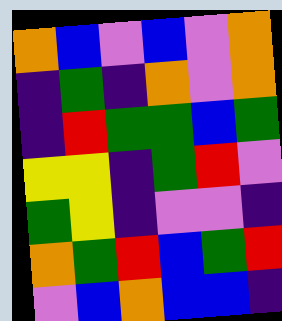[["orange", "blue", "violet", "blue", "violet", "orange"], ["indigo", "green", "indigo", "orange", "violet", "orange"], ["indigo", "red", "green", "green", "blue", "green"], ["yellow", "yellow", "indigo", "green", "red", "violet"], ["green", "yellow", "indigo", "violet", "violet", "indigo"], ["orange", "green", "red", "blue", "green", "red"], ["violet", "blue", "orange", "blue", "blue", "indigo"]]